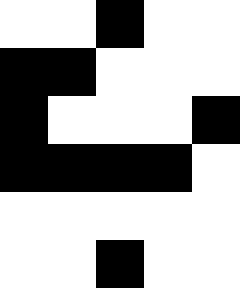[["white", "white", "black", "white", "white"], ["black", "black", "white", "white", "white"], ["black", "white", "white", "white", "black"], ["black", "black", "black", "black", "white"], ["white", "white", "white", "white", "white"], ["white", "white", "black", "white", "white"]]